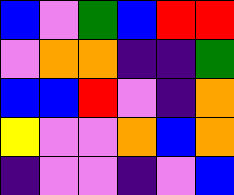[["blue", "violet", "green", "blue", "red", "red"], ["violet", "orange", "orange", "indigo", "indigo", "green"], ["blue", "blue", "red", "violet", "indigo", "orange"], ["yellow", "violet", "violet", "orange", "blue", "orange"], ["indigo", "violet", "violet", "indigo", "violet", "blue"]]